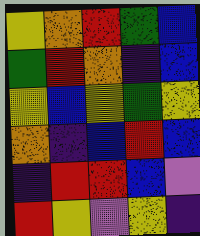[["yellow", "orange", "red", "green", "blue"], ["green", "red", "orange", "indigo", "blue"], ["yellow", "blue", "yellow", "green", "yellow"], ["orange", "indigo", "blue", "red", "blue"], ["indigo", "red", "red", "blue", "violet"], ["red", "yellow", "violet", "yellow", "indigo"]]